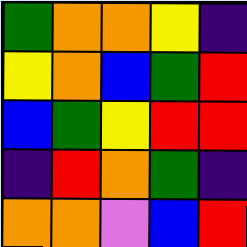[["green", "orange", "orange", "yellow", "indigo"], ["yellow", "orange", "blue", "green", "red"], ["blue", "green", "yellow", "red", "red"], ["indigo", "red", "orange", "green", "indigo"], ["orange", "orange", "violet", "blue", "red"]]